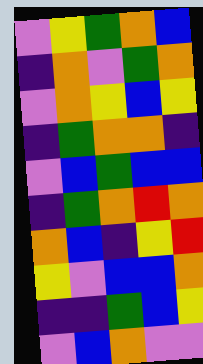[["violet", "yellow", "green", "orange", "blue"], ["indigo", "orange", "violet", "green", "orange"], ["violet", "orange", "yellow", "blue", "yellow"], ["indigo", "green", "orange", "orange", "indigo"], ["violet", "blue", "green", "blue", "blue"], ["indigo", "green", "orange", "red", "orange"], ["orange", "blue", "indigo", "yellow", "red"], ["yellow", "violet", "blue", "blue", "orange"], ["indigo", "indigo", "green", "blue", "yellow"], ["violet", "blue", "orange", "violet", "violet"]]